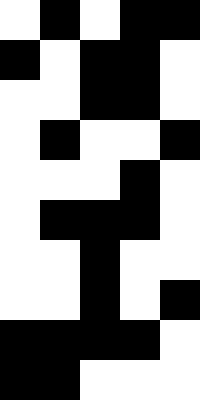[["white", "black", "white", "black", "black"], ["black", "white", "black", "black", "white"], ["white", "white", "black", "black", "white"], ["white", "black", "white", "white", "black"], ["white", "white", "white", "black", "white"], ["white", "black", "black", "black", "white"], ["white", "white", "black", "white", "white"], ["white", "white", "black", "white", "black"], ["black", "black", "black", "black", "white"], ["black", "black", "white", "white", "white"]]